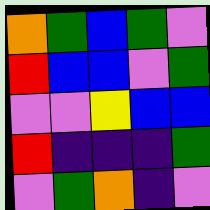[["orange", "green", "blue", "green", "violet"], ["red", "blue", "blue", "violet", "green"], ["violet", "violet", "yellow", "blue", "blue"], ["red", "indigo", "indigo", "indigo", "green"], ["violet", "green", "orange", "indigo", "violet"]]